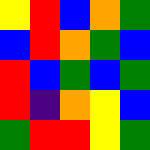[["yellow", "red", "blue", "orange", "green"], ["blue", "red", "orange", "green", "blue"], ["red", "blue", "green", "blue", "green"], ["red", "indigo", "orange", "yellow", "blue"], ["green", "red", "red", "yellow", "green"]]